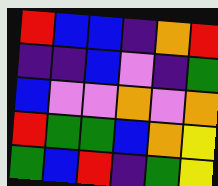[["red", "blue", "blue", "indigo", "orange", "red"], ["indigo", "indigo", "blue", "violet", "indigo", "green"], ["blue", "violet", "violet", "orange", "violet", "orange"], ["red", "green", "green", "blue", "orange", "yellow"], ["green", "blue", "red", "indigo", "green", "yellow"]]